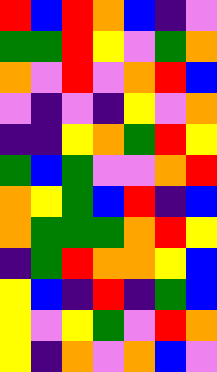[["red", "blue", "red", "orange", "blue", "indigo", "violet"], ["green", "green", "red", "yellow", "violet", "green", "orange"], ["orange", "violet", "red", "violet", "orange", "red", "blue"], ["violet", "indigo", "violet", "indigo", "yellow", "violet", "orange"], ["indigo", "indigo", "yellow", "orange", "green", "red", "yellow"], ["green", "blue", "green", "violet", "violet", "orange", "red"], ["orange", "yellow", "green", "blue", "red", "indigo", "blue"], ["orange", "green", "green", "green", "orange", "red", "yellow"], ["indigo", "green", "red", "orange", "orange", "yellow", "blue"], ["yellow", "blue", "indigo", "red", "indigo", "green", "blue"], ["yellow", "violet", "yellow", "green", "violet", "red", "orange"], ["yellow", "indigo", "orange", "violet", "orange", "blue", "violet"]]